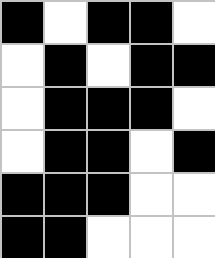[["black", "white", "black", "black", "white"], ["white", "black", "white", "black", "black"], ["white", "black", "black", "black", "white"], ["white", "black", "black", "white", "black"], ["black", "black", "black", "white", "white"], ["black", "black", "white", "white", "white"]]